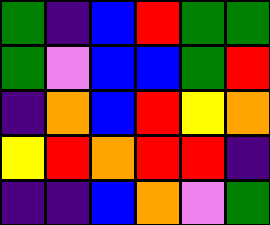[["green", "indigo", "blue", "red", "green", "green"], ["green", "violet", "blue", "blue", "green", "red"], ["indigo", "orange", "blue", "red", "yellow", "orange"], ["yellow", "red", "orange", "red", "red", "indigo"], ["indigo", "indigo", "blue", "orange", "violet", "green"]]